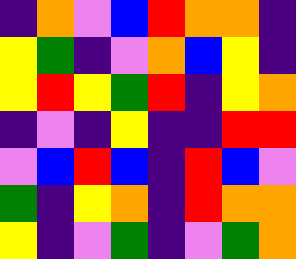[["indigo", "orange", "violet", "blue", "red", "orange", "orange", "indigo"], ["yellow", "green", "indigo", "violet", "orange", "blue", "yellow", "indigo"], ["yellow", "red", "yellow", "green", "red", "indigo", "yellow", "orange"], ["indigo", "violet", "indigo", "yellow", "indigo", "indigo", "red", "red"], ["violet", "blue", "red", "blue", "indigo", "red", "blue", "violet"], ["green", "indigo", "yellow", "orange", "indigo", "red", "orange", "orange"], ["yellow", "indigo", "violet", "green", "indigo", "violet", "green", "orange"]]